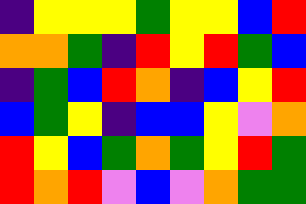[["indigo", "yellow", "yellow", "yellow", "green", "yellow", "yellow", "blue", "red"], ["orange", "orange", "green", "indigo", "red", "yellow", "red", "green", "blue"], ["indigo", "green", "blue", "red", "orange", "indigo", "blue", "yellow", "red"], ["blue", "green", "yellow", "indigo", "blue", "blue", "yellow", "violet", "orange"], ["red", "yellow", "blue", "green", "orange", "green", "yellow", "red", "green"], ["red", "orange", "red", "violet", "blue", "violet", "orange", "green", "green"]]